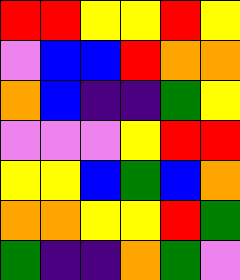[["red", "red", "yellow", "yellow", "red", "yellow"], ["violet", "blue", "blue", "red", "orange", "orange"], ["orange", "blue", "indigo", "indigo", "green", "yellow"], ["violet", "violet", "violet", "yellow", "red", "red"], ["yellow", "yellow", "blue", "green", "blue", "orange"], ["orange", "orange", "yellow", "yellow", "red", "green"], ["green", "indigo", "indigo", "orange", "green", "violet"]]